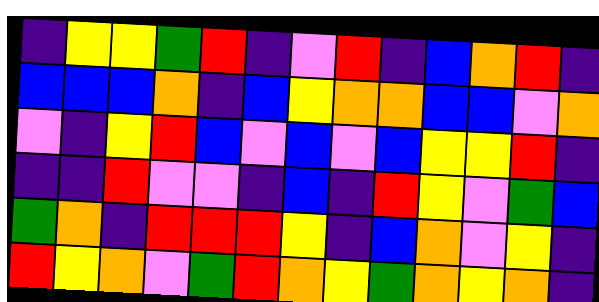[["indigo", "yellow", "yellow", "green", "red", "indigo", "violet", "red", "indigo", "blue", "orange", "red", "indigo"], ["blue", "blue", "blue", "orange", "indigo", "blue", "yellow", "orange", "orange", "blue", "blue", "violet", "orange"], ["violet", "indigo", "yellow", "red", "blue", "violet", "blue", "violet", "blue", "yellow", "yellow", "red", "indigo"], ["indigo", "indigo", "red", "violet", "violet", "indigo", "blue", "indigo", "red", "yellow", "violet", "green", "blue"], ["green", "orange", "indigo", "red", "red", "red", "yellow", "indigo", "blue", "orange", "violet", "yellow", "indigo"], ["red", "yellow", "orange", "violet", "green", "red", "orange", "yellow", "green", "orange", "yellow", "orange", "indigo"]]